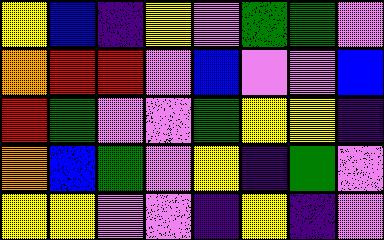[["yellow", "blue", "indigo", "yellow", "violet", "green", "green", "violet"], ["orange", "red", "red", "violet", "blue", "violet", "violet", "blue"], ["red", "green", "violet", "violet", "green", "yellow", "yellow", "indigo"], ["orange", "blue", "green", "violet", "yellow", "indigo", "green", "violet"], ["yellow", "yellow", "violet", "violet", "indigo", "yellow", "indigo", "violet"]]